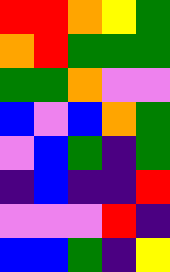[["red", "red", "orange", "yellow", "green"], ["orange", "red", "green", "green", "green"], ["green", "green", "orange", "violet", "violet"], ["blue", "violet", "blue", "orange", "green"], ["violet", "blue", "green", "indigo", "green"], ["indigo", "blue", "indigo", "indigo", "red"], ["violet", "violet", "violet", "red", "indigo"], ["blue", "blue", "green", "indigo", "yellow"]]